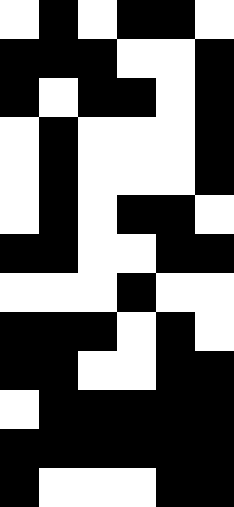[["white", "black", "white", "black", "black", "white"], ["black", "black", "black", "white", "white", "black"], ["black", "white", "black", "black", "white", "black"], ["white", "black", "white", "white", "white", "black"], ["white", "black", "white", "white", "white", "black"], ["white", "black", "white", "black", "black", "white"], ["black", "black", "white", "white", "black", "black"], ["white", "white", "white", "black", "white", "white"], ["black", "black", "black", "white", "black", "white"], ["black", "black", "white", "white", "black", "black"], ["white", "black", "black", "black", "black", "black"], ["black", "black", "black", "black", "black", "black"], ["black", "white", "white", "white", "black", "black"]]